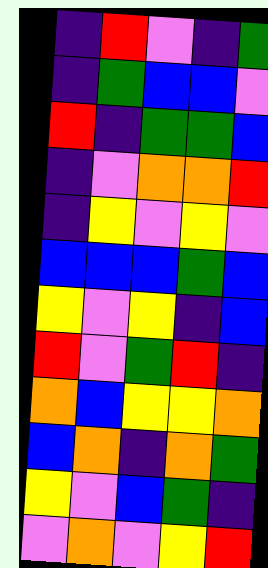[["indigo", "red", "violet", "indigo", "green"], ["indigo", "green", "blue", "blue", "violet"], ["red", "indigo", "green", "green", "blue"], ["indigo", "violet", "orange", "orange", "red"], ["indigo", "yellow", "violet", "yellow", "violet"], ["blue", "blue", "blue", "green", "blue"], ["yellow", "violet", "yellow", "indigo", "blue"], ["red", "violet", "green", "red", "indigo"], ["orange", "blue", "yellow", "yellow", "orange"], ["blue", "orange", "indigo", "orange", "green"], ["yellow", "violet", "blue", "green", "indigo"], ["violet", "orange", "violet", "yellow", "red"]]